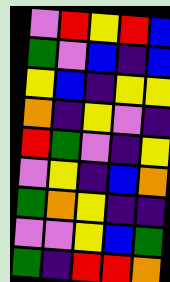[["violet", "red", "yellow", "red", "blue"], ["green", "violet", "blue", "indigo", "blue"], ["yellow", "blue", "indigo", "yellow", "yellow"], ["orange", "indigo", "yellow", "violet", "indigo"], ["red", "green", "violet", "indigo", "yellow"], ["violet", "yellow", "indigo", "blue", "orange"], ["green", "orange", "yellow", "indigo", "indigo"], ["violet", "violet", "yellow", "blue", "green"], ["green", "indigo", "red", "red", "orange"]]